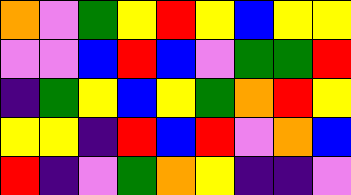[["orange", "violet", "green", "yellow", "red", "yellow", "blue", "yellow", "yellow"], ["violet", "violet", "blue", "red", "blue", "violet", "green", "green", "red"], ["indigo", "green", "yellow", "blue", "yellow", "green", "orange", "red", "yellow"], ["yellow", "yellow", "indigo", "red", "blue", "red", "violet", "orange", "blue"], ["red", "indigo", "violet", "green", "orange", "yellow", "indigo", "indigo", "violet"]]